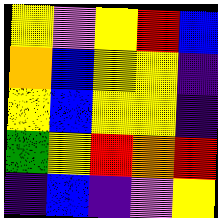[["yellow", "violet", "yellow", "red", "blue"], ["orange", "blue", "yellow", "yellow", "indigo"], ["yellow", "blue", "yellow", "yellow", "indigo"], ["green", "yellow", "red", "orange", "red"], ["indigo", "blue", "indigo", "violet", "yellow"]]